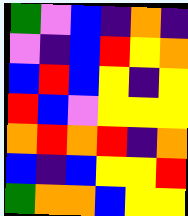[["green", "violet", "blue", "indigo", "orange", "indigo"], ["violet", "indigo", "blue", "red", "yellow", "orange"], ["blue", "red", "blue", "yellow", "indigo", "yellow"], ["red", "blue", "violet", "yellow", "yellow", "yellow"], ["orange", "red", "orange", "red", "indigo", "orange"], ["blue", "indigo", "blue", "yellow", "yellow", "red"], ["green", "orange", "orange", "blue", "yellow", "yellow"]]